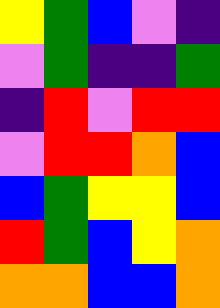[["yellow", "green", "blue", "violet", "indigo"], ["violet", "green", "indigo", "indigo", "green"], ["indigo", "red", "violet", "red", "red"], ["violet", "red", "red", "orange", "blue"], ["blue", "green", "yellow", "yellow", "blue"], ["red", "green", "blue", "yellow", "orange"], ["orange", "orange", "blue", "blue", "orange"]]